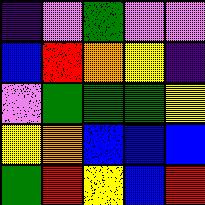[["indigo", "violet", "green", "violet", "violet"], ["blue", "red", "orange", "yellow", "indigo"], ["violet", "green", "green", "green", "yellow"], ["yellow", "orange", "blue", "blue", "blue"], ["green", "red", "yellow", "blue", "red"]]